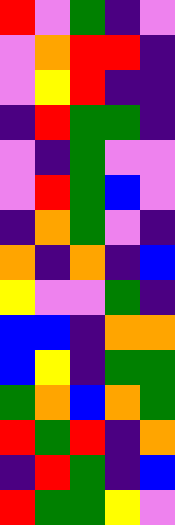[["red", "violet", "green", "indigo", "violet"], ["violet", "orange", "red", "red", "indigo"], ["violet", "yellow", "red", "indigo", "indigo"], ["indigo", "red", "green", "green", "indigo"], ["violet", "indigo", "green", "violet", "violet"], ["violet", "red", "green", "blue", "violet"], ["indigo", "orange", "green", "violet", "indigo"], ["orange", "indigo", "orange", "indigo", "blue"], ["yellow", "violet", "violet", "green", "indigo"], ["blue", "blue", "indigo", "orange", "orange"], ["blue", "yellow", "indigo", "green", "green"], ["green", "orange", "blue", "orange", "green"], ["red", "green", "red", "indigo", "orange"], ["indigo", "red", "green", "indigo", "blue"], ["red", "green", "green", "yellow", "violet"]]